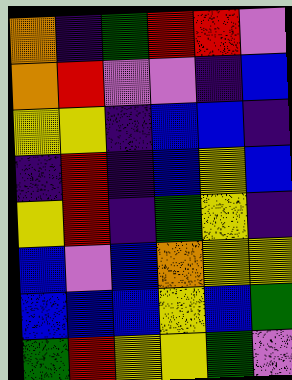[["orange", "indigo", "green", "red", "red", "violet"], ["orange", "red", "violet", "violet", "indigo", "blue"], ["yellow", "yellow", "indigo", "blue", "blue", "indigo"], ["indigo", "red", "indigo", "blue", "yellow", "blue"], ["yellow", "red", "indigo", "green", "yellow", "indigo"], ["blue", "violet", "blue", "orange", "yellow", "yellow"], ["blue", "blue", "blue", "yellow", "blue", "green"], ["green", "red", "yellow", "yellow", "green", "violet"]]